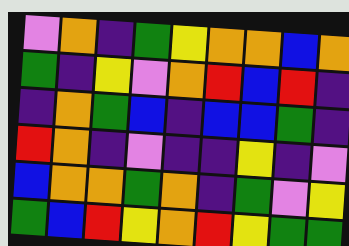[["violet", "orange", "indigo", "green", "yellow", "orange", "orange", "blue", "orange"], ["green", "indigo", "yellow", "violet", "orange", "red", "blue", "red", "indigo"], ["indigo", "orange", "green", "blue", "indigo", "blue", "blue", "green", "indigo"], ["red", "orange", "indigo", "violet", "indigo", "indigo", "yellow", "indigo", "violet"], ["blue", "orange", "orange", "green", "orange", "indigo", "green", "violet", "yellow"], ["green", "blue", "red", "yellow", "orange", "red", "yellow", "green", "green"]]